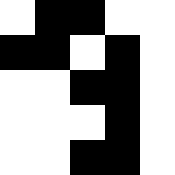[["white", "black", "black", "white", "white"], ["black", "black", "white", "black", "white"], ["white", "white", "black", "black", "white"], ["white", "white", "white", "black", "white"], ["white", "white", "black", "black", "white"]]